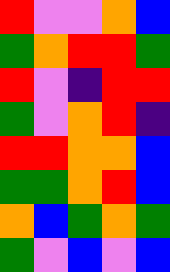[["red", "violet", "violet", "orange", "blue"], ["green", "orange", "red", "red", "green"], ["red", "violet", "indigo", "red", "red"], ["green", "violet", "orange", "red", "indigo"], ["red", "red", "orange", "orange", "blue"], ["green", "green", "orange", "red", "blue"], ["orange", "blue", "green", "orange", "green"], ["green", "violet", "blue", "violet", "blue"]]